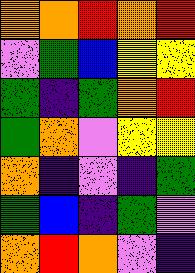[["orange", "orange", "red", "orange", "red"], ["violet", "green", "blue", "yellow", "yellow"], ["green", "indigo", "green", "orange", "red"], ["green", "orange", "violet", "yellow", "yellow"], ["orange", "indigo", "violet", "indigo", "green"], ["green", "blue", "indigo", "green", "violet"], ["orange", "red", "orange", "violet", "indigo"]]